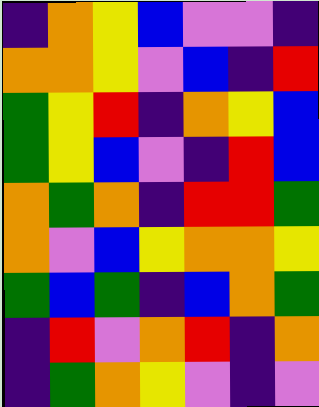[["indigo", "orange", "yellow", "blue", "violet", "violet", "indigo"], ["orange", "orange", "yellow", "violet", "blue", "indigo", "red"], ["green", "yellow", "red", "indigo", "orange", "yellow", "blue"], ["green", "yellow", "blue", "violet", "indigo", "red", "blue"], ["orange", "green", "orange", "indigo", "red", "red", "green"], ["orange", "violet", "blue", "yellow", "orange", "orange", "yellow"], ["green", "blue", "green", "indigo", "blue", "orange", "green"], ["indigo", "red", "violet", "orange", "red", "indigo", "orange"], ["indigo", "green", "orange", "yellow", "violet", "indigo", "violet"]]